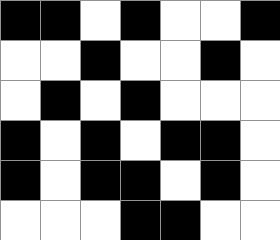[["black", "black", "white", "black", "white", "white", "black"], ["white", "white", "black", "white", "white", "black", "white"], ["white", "black", "white", "black", "white", "white", "white"], ["black", "white", "black", "white", "black", "black", "white"], ["black", "white", "black", "black", "white", "black", "white"], ["white", "white", "white", "black", "black", "white", "white"]]